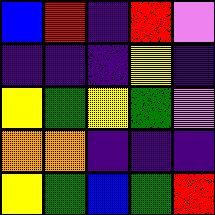[["blue", "red", "indigo", "red", "violet"], ["indigo", "indigo", "indigo", "yellow", "indigo"], ["yellow", "green", "yellow", "green", "violet"], ["orange", "orange", "indigo", "indigo", "indigo"], ["yellow", "green", "blue", "green", "red"]]